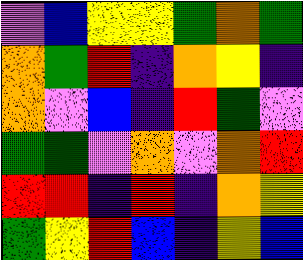[["violet", "blue", "yellow", "yellow", "green", "orange", "green"], ["orange", "green", "red", "indigo", "orange", "yellow", "indigo"], ["orange", "violet", "blue", "indigo", "red", "green", "violet"], ["green", "green", "violet", "orange", "violet", "orange", "red"], ["red", "red", "indigo", "red", "indigo", "orange", "yellow"], ["green", "yellow", "red", "blue", "indigo", "yellow", "blue"]]